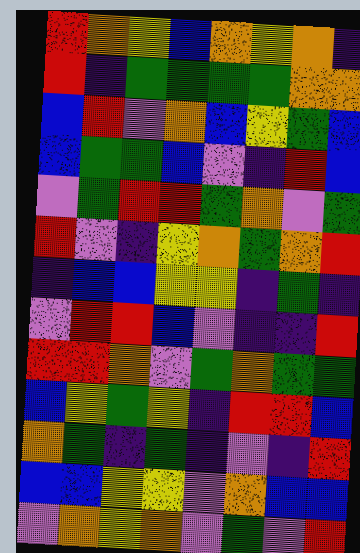[["red", "orange", "yellow", "blue", "orange", "yellow", "orange", "indigo"], ["red", "indigo", "green", "green", "green", "green", "orange", "orange"], ["blue", "red", "violet", "orange", "blue", "yellow", "green", "blue"], ["blue", "green", "green", "blue", "violet", "indigo", "red", "blue"], ["violet", "green", "red", "red", "green", "orange", "violet", "green"], ["red", "violet", "indigo", "yellow", "orange", "green", "orange", "red"], ["indigo", "blue", "blue", "yellow", "yellow", "indigo", "green", "indigo"], ["violet", "red", "red", "blue", "violet", "indigo", "indigo", "red"], ["red", "red", "orange", "violet", "green", "orange", "green", "green"], ["blue", "yellow", "green", "yellow", "indigo", "red", "red", "blue"], ["orange", "green", "indigo", "green", "indigo", "violet", "indigo", "red"], ["blue", "blue", "yellow", "yellow", "violet", "orange", "blue", "blue"], ["violet", "orange", "yellow", "orange", "violet", "green", "violet", "red"]]